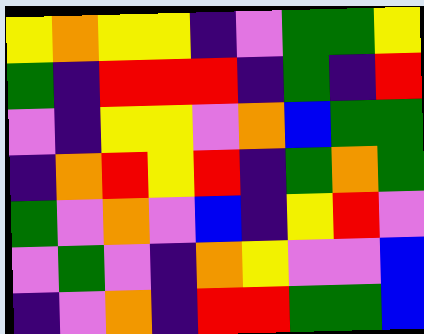[["yellow", "orange", "yellow", "yellow", "indigo", "violet", "green", "green", "yellow"], ["green", "indigo", "red", "red", "red", "indigo", "green", "indigo", "red"], ["violet", "indigo", "yellow", "yellow", "violet", "orange", "blue", "green", "green"], ["indigo", "orange", "red", "yellow", "red", "indigo", "green", "orange", "green"], ["green", "violet", "orange", "violet", "blue", "indigo", "yellow", "red", "violet"], ["violet", "green", "violet", "indigo", "orange", "yellow", "violet", "violet", "blue"], ["indigo", "violet", "orange", "indigo", "red", "red", "green", "green", "blue"]]